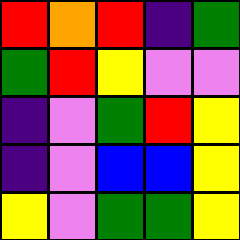[["red", "orange", "red", "indigo", "green"], ["green", "red", "yellow", "violet", "violet"], ["indigo", "violet", "green", "red", "yellow"], ["indigo", "violet", "blue", "blue", "yellow"], ["yellow", "violet", "green", "green", "yellow"]]